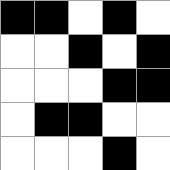[["black", "black", "white", "black", "white"], ["white", "white", "black", "white", "black"], ["white", "white", "white", "black", "black"], ["white", "black", "black", "white", "white"], ["white", "white", "white", "black", "white"]]